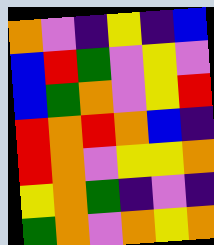[["orange", "violet", "indigo", "yellow", "indigo", "blue"], ["blue", "red", "green", "violet", "yellow", "violet"], ["blue", "green", "orange", "violet", "yellow", "red"], ["red", "orange", "red", "orange", "blue", "indigo"], ["red", "orange", "violet", "yellow", "yellow", "orange"], ["yellow", "orange", "green", "indigo", "violet", "indigo"], ["green", "orange", "violet", "orange", "yellow", "orange"]]